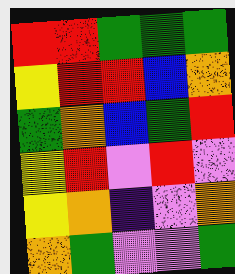[["red", "red", "green", "green", "green"], ["yellow", "red", "red", "blue", "orange"], ["green", "orange", "blue", "green", "red"], ["yellow", "red", "violet", "red", "violet"], ["yellow", "orange", "indigo", "violet", "orange"], ["orange", "green", "violet", "violet", "green"]]